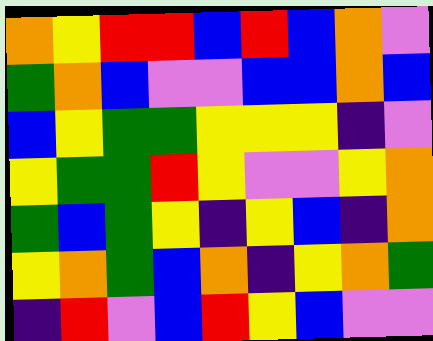[["orange", "yellow", "red", "red", "blue", "red", "blue", "orange", "violet"], ["green", "orange", "blue", "violet", "violet", "blue", "blue", "orange", "blue"], ["blue", "yellow", "green", "green", "yellow", "yellow", "yellow", "indigo", "violet"], ["yellow", "green", "green", "red", "yellow", "violet", "violet", "yellow", "orange"], ["green", "blue", "green", "yellow", "indigo", "yellow", "blue", "indigo", "orange"], ["yellow", "orange", "green", "blue", "orange", "indigo", "yellow", "orange", "green"], ["indigo", "red", "violet", "blue", "red", "yellow", "blue", "violet", "violet"]]